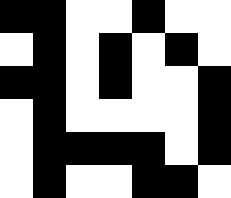[["black", "black", "white", "white", "black", "white", "white"], ["white", "black", "white", "black", "white", "black", "white"], ["black", "black", "white", "black", "white", "white", "black"], ["white", "black", "white", "white", "white", "white", "black"], ["white", "black", "black", "black", "black", "white", "black"], ["white", "black", "white", "white", "black", "black", "white"]]